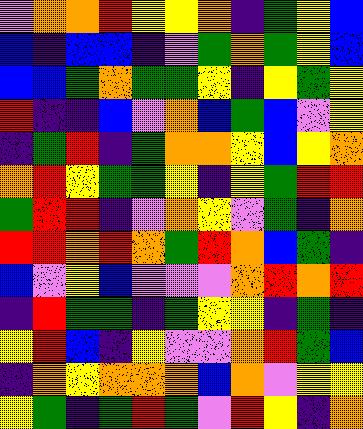[["violet", "orange", "orange", "red", "yellow", "yellow", "orange", "indigo", "green", "yellow", "blue"], ["blue", "indigo", "blue", "blue", "indigo", "violet", "green", "orange", "green", "yellow", "blue"], ["blue", "blue", "green", "orange", "green", "green", "yellow", "indigo", "yellow", "green", "yellow"], ["red", "indigo", "indigo", "blue", "violet", "orange", "blue", "green", "blue", "violet", "yellow"], ["indigo", "green", "red", "indigo", "green", "orange", "orange", "yellow", "blue", "yellow", "orange"], ["orange", "red", "yellow", "green", "green", "yellow", "indigo", "yellow", "green", "red", "red"], ["green", "red", "red", "indigo", "violet", "orange", "yellow", "violet", "green", "indigo", "orange"], ["red", "red", "orange", "red", "orange", "green", "red", "orange", "blue", "green", "indigo"], ["blue", "violet", "yellow", "blue", "violet", "violet", "violet", "orange", "red", "orange", "red"], ["indigo", "red", "green", "green", "indigo", "green", "yellow", "yellow", "indigo", "green", "indigo"], ["yellow", "red", "blue", "indigo", "yellow", "violet", "violet", "orange", "red", "green", "blue"], ["indigo", "orange", "yellow", "orange", "orange", "orange", "blue", "orange", "violet", "yellow", "yellow"], ["yellow", "green", "indigo", "green", "red", "green", "violet", "red", "yellow", "indigo", "orange"]]